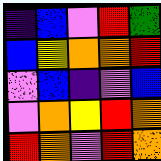[["indigo", "blue", "violet", "red", "green"], ["blue", "yellow", "orange", "orange", "red"], ["violet", "blue", "indigo", "violet", "blue"], ["violet", "orange", "yellow", "red", "orange"], ["red", "orange", "violet", "red", "orange"]]